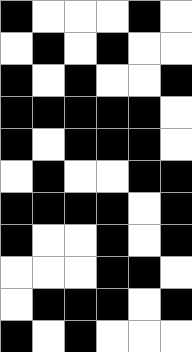[["black", "white", "white", "white", "black", "white"], ["white", "black", "white", "black", "white", "white"], ["black", "white", "black", "white", "white", "black"], ["black", "black", "black", "black", "black", "white"], ["black", "white", "black", "black", "black", "white"], ["white", "black", "white", "white", "black", "black"], ["black", "black", "black", "black", "white", "black"], ["black", "white", "white", "black", "white", "black"], ["white", "white", "white", "black", "black", "white"], ["white", "black", "black", "black", "white", "black"], ["black", "white", "black", "white", "white", "white"]]